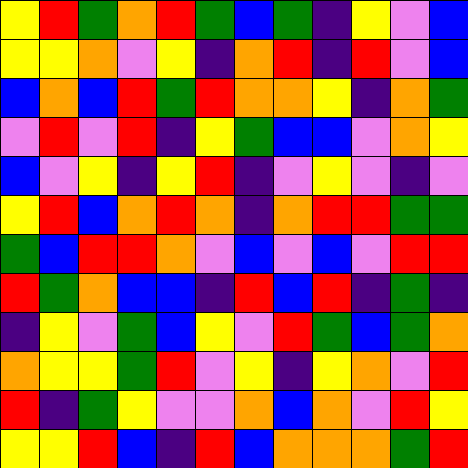[["yellow", "red", "green", "orange", "red", "green", "blue", "green", "indigo", "yellow", "violet", "blue"], ["yellow", "yellow", "orange", "violet", "yellow", "indigo", "orange", "red", "indigo", "red", "violet", "blue"], ["blue", "orange", "blue", "red", "green", "red", "orange", "orange", "yellow", "indigo", "orange", "green"], ["violet", "red", "violet", "red", "indigo", "yellow", "green", "blue", "blue", "violet", "orange", "yellow"], ["blue", "violet", "yellow", "indigo", "yellow", "red", "indigo", "violet", "yellow", "violet", "indigo", "violet"], ["yellow", "red", "blue", "orange", "red", "orange", "indigo", "orange", "red", "red", "green", "green"], ["green", "blue", "red", "red", "orange", "violet", "blue", "violet", "blue", "violet", "red", "red"], ["red", "green", "orange", "blue", "blue", "indigo", "red", "blue", "red", "indigo", "green", "indigo"], ["indigo", "yellow", "violet", "green", "blue", "yellow", "violet", "red", "green", "blue", "green", "orange"], ["orange", "yellow", "yellow", "green", "red", "violet", "yellow", "indigo", "yellow", "orange", "violet", "red"], ["red", "indigo", "green", "yellow", "violet", "violet", "orange", "blue", "orange", "violet", "red", "yellow"], ["yellow", "yellow", "red", "blue", "indigo", "red", "blue", "orange", "orange", "orange", "green", "red"]]